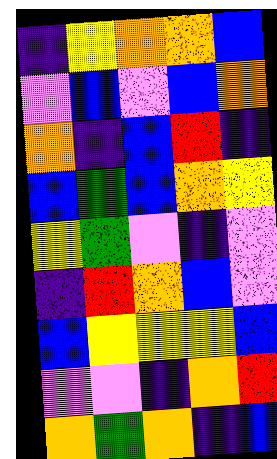[["indigo", "yellow", "orange", "orange", "blue"], ["violet", "blue", "violet", "blue", "orange"], ["orange", "indigo", "blue", "red", "indigo"], ["blue", "green", "blue", "orange", "yellow"], ["yellow", "green", "violet", "indigo", "violet"], ["indigo", "red", "orange", "blue", "violet"], ["blue", "yellow", "yellow", "yellow", "blue"], ["violet", "violet", "indigo", "orange", "red"], ["orange", "green", "orange", "indigo", "blue"]]